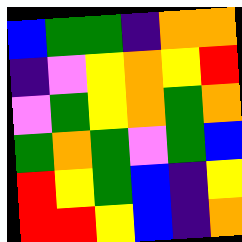[["blue", "green", "green", "indigo", "orange", "orange"], ["indigo", "violet", "yellow", "orange", "yellow", "red"], ["violet", "green", "yellow", "orange", "green", "orange"], ["green", "orange", "green", "violet", "green", "blue"], ["red", "yellow", "green", "blue", "indigo", "yellow"], ["red", "red", "yellow", "blue", "indigo", "orange"]]